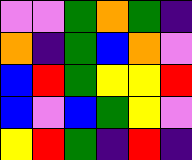[["violet", "violet", "green", "orange", "green", "indigo"], ["orange", "indigo", "green", "blue", "orange", "violet"], ["blue", "red", "green", "yellow", "yellow", "red"], ["blue", "violet", "blue", "green", "yellow", "violet"], ["yellow", "red", "green", "indigo", "red", "indigo"]]